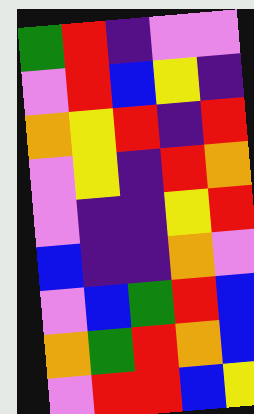[["green", "red", "indigo", "violet", "violet"], ["violet", "red", "blue", "yellow", "indigo"], ["orange", "yellow", "red", "indigo", "red"], ["violet", "yellow", "indigo", "red", "orange"], ["violet", "indigo", "indigo", "yellow", "red"], ["blue", "indigo", "indigo", "orange", "violet"], ["violet", "blue", "green", "red", "blue"], ["orange", "green", "red", "orange", "blue"], ["violet", "red", "red", "blue", "yellow"]]